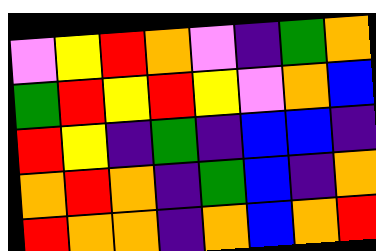[["violet", "yellow", "red", "orange", "violet", "indigo", "green", "orange"], ["green", "red", "yellow", "red", "yellow", "violet", "orange", "blue"], ["red", "yellow", "indigo", "green", "indigo", "blue", "blue", "indigo"], ["orange", "red", "orange", "indigo", "green", "blue", "indigo", "orange"], ["red", "orange", "orange", "indigo", "orange", "blue", "orange", "red"]]